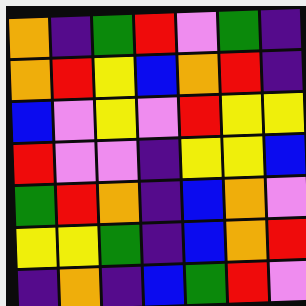[["orange", "indigo", "green", "red", "violet", "green", "indigo"], ["orange", "red", "yellow", "blue", "orange", "red", "indigo"], ["blue", "violet", "yellow", "violet", "red", "yellow", "yellow"], ["red", "violet", "violet", "indigo", "yellow", "yellow", "blue"], ["green", "red", "orange", "indigo", "blue", "orange", "violet"], ["yellow", "yellow", "green", "indigo", "blue", "orange", "red"], ["indigo", "orange", "indigo", "blue", "green", "red", "violet"]]